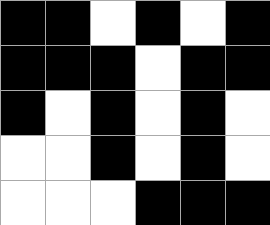[["black", "black", "white", "black", "white", "black"], ["black", "black", "black", "white", "black", "black"], ["black", "white", "black", "white", "black", "white"], ["white", "white", "black", "white", "black", "white"], ["white", "white", "white", "black", "black", "black"]]